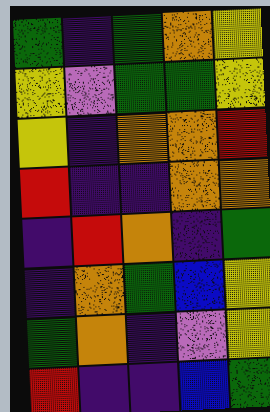[["green", "indigo", "green", "orange", "yellow"], ["yellow", "violet", "green", "green", "yellow"], ["yellow", "indigo", "orange", "orange", "red"], ["red", "indigo", "indigo", "orange", "orange"], ["indigo", "red", "orange", "indigo", "green"], ["indigo", "orange", "green", "blue", "yellow"], ["green", "orange", "indigo", "violet", "yellow"], ["red", "indigo", "indigo", "blue", "green"]]